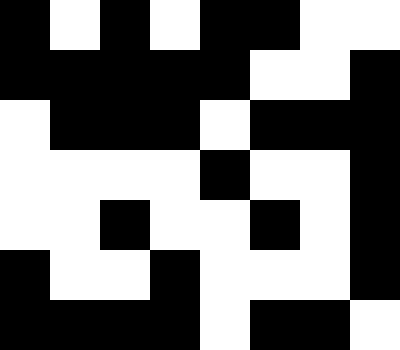[["black", "white", "black", "white", "black", "black", "white", "white"], ["black", "black", "black", "black", "black", "white", "white", "black"], ["white", "black", "black", "black", "white", "black", "black", "black"], ["white", "white", "white", "white", "black", "white", "white", "black"], ["white", "white", "black", "white", "white", "black", "white", "black"], ["black", "white", "white", "black", "white", "white", "white", "black"], ["black", "black", "black", "black", "white", "black", "black", "white"]]